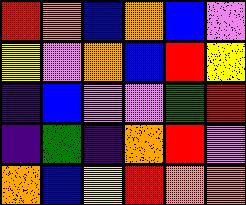[["red", "orange", "blue", "orange", "blue", "violet"], ["yellow", "violet", "orange", "blue", "red", "yellow"], ["indigo", "blue", "violet", "violet", "green", "red"], ["indigo", "green", "indigo", "orange", "red", "violet"], ["orange", "blue", "yellow", "red", "orange", "orange"]]